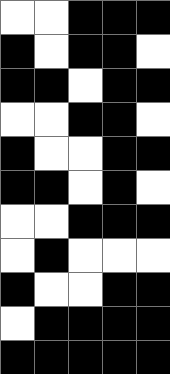[["white", "white", "black", "black", "black"], ["black", "white", "black", "black", "white"], ["black", "black", "white", "black", "black"], ["white", "white", "black", "black", "white"], ["black", "white", "white", "black", "black"], ["black", "black", "white", "black", "white"], ["white", "white", "black", "black", "black"], ["white", "black", "white", "white", "white"], ["black", "white", "white", "black", "black"], ["white", "black", "black", "black", "black"], ["black", "black", "black", "black", "black"]]